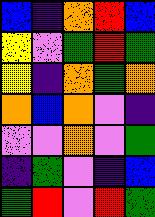[["blue", "indigo", "orange", "red", "blue"], ["yellow", "violet", "green", "red", "green"], ["yellow", "indigo", "orange", "green", "orange"], ["orange", "blue", "orange", "violet", "indigo"], ["violet", "violet", "orange", "violet", "green"], ["indigo", "green", "violet", "indigo", "blue"], ["green", "red", "violet", "red", "green"]]